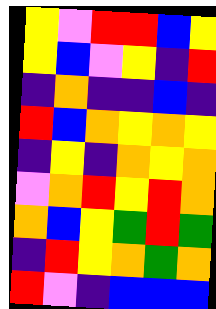[["yellow", "violet", "red", "red", "blue", "yellow"], ["yellow", "blue", "violet", "yellow", "indigo", "red"], ["indigo", "orange", "indigo", "indigo", "blue", "indigo"], ["red", "blue", "orange", "yellow", "orange", "yellow"], ["indigo", "yellow", "indigo", "orange", "yellow", "orange"], ["violet", "orange", "red", "yellow", "red", "orange"], ["orange", "blue", "yellow", "green", "red", "green"], ["indigo", "red", "yellow", "orange", "green", "orange"], ["red", "violet", "indigo", "blue", "blue", "blue"]]